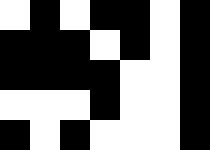[["white", "black", "white", "black", "black", "white", "black"], ["black", "black", "black", "white", "black", "white", "black"], ["black", "black", "black", "black", "white", "white", "black"], ["white", "white", "white", "black", "white", "white", "black"], ["black", "white", "black", "white", "white", "white", "black"]]